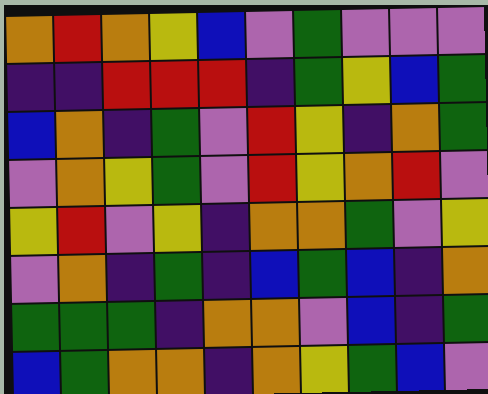[["orange", "red", "orange", "yellow", "blue", "violet", "green", "violet", "violet", "violet"], ["indigo", "indigo", "red", "red", "red", "indigo", "green", "yellow", "blue", "green"], ["blue", "orange", "indigo", "green", "violet", "red", "yellow", "indigo", "orange", "green"], ["violet", "orange", "yellow", "green", "violet", "red", "yellow", "orange", "red", "violet"], ["yellow", "red", "violet", "yellow", "indigo", "orange", "orange", "green", "violet", "yellow"], ["violet", "orange", "indigo", "green", "indigo", "blue", "green", "blue", "indigo", "orange"], ["green", "green", "green", "indigo", "orange", "orange", "violet", "blue", "indigo", "green"], ["blue", "green", "orange", "orange", "indigo", "orange", "yellow", "green", "blue", "violet"]]